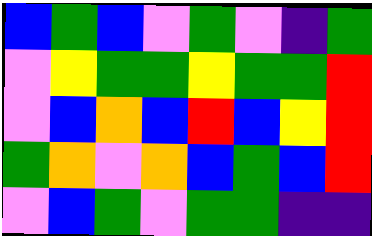[["blue", "green", "blue", "violet", "green", "violet", "indigo", "green"], ["violet", "yellow", "green", "green", "yellow", "green", "green", "red"], ["violet", "blue", "orange", "blue", "red", "blue", "yellow", "red"], ["green", "orange", "violet", "orange", "blue", "green", "blue", "red"], ["violet", "blue", "green", "violet", "green", "green", "indigo", "indigo"]]